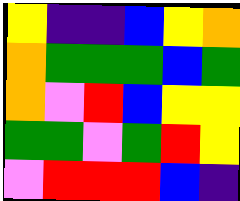[["yellow", "indigo", "indigo", "blue", "yellow", "orange"], ["orange", "green", "green", "green", "blue", "green"], ["orange", "violet", "red", "blue", "yellow", "yellow"], ["green", "green", "violet", "green", "red", "yellow"], ["violet", "red", "red", "red", "blue", "indigo"]]